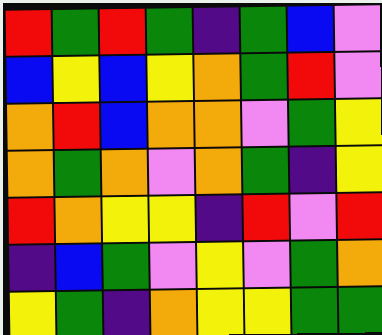[["red", "green", "red", "green", "indigo", "green", "blue", "violet"], ["blue", "yellow", "blue", "yellow", "orange", "green", "red", "violet"], ["orange", "red", "blue", "orange", "orange", "violet", "green", "yellow"], ["orange", "green", "orange", "violet", "orange", "green", "indigo", "yellow"], ["red", "orange", "yellow", "yellow", "indigo", "red", "violet", "red"], ["indigo", "blue", "green", "violet", "yellow", "violet", "green", "orange"], ["yellow", "green", "indigo", "orange", "yellow", "yellow", "green", "green"]]